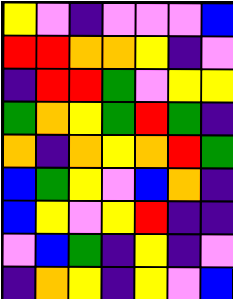[["yellow", "violet", "indigo", "violet", "violet", "violet", "blue"], ["red", "red", "orange", "orange", "yellow", "indigo", "violet"], ["indigo", "red", "red", "green", "violet", "yellow", "yellow"], ["green", "orange", "yellow", "green", "red", "green", "indigo"], ["orange", "indigo", "orange", "yellow", "orange", "red", "green"], ["blue", "green", "yellow", "violet", "blue", "orange", "indigo"], ["blue", "yellow", "violet", "yellow", "red", "indigo", "indigo"], ["violet", "blue", "green", "indigo", "yellow", "indigo", "violet"], ["indigo", "orange", "yellow", "indigo", "yellow", "violet", "blue"]]